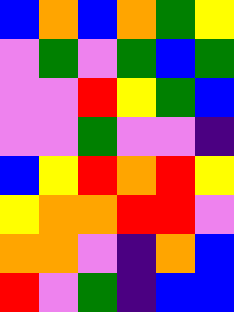[["blue", "orange", "blue", "orange", "green", "yellow"], ["violet", "green", "violet", "green", "blue", "green"], ["violet", "violet", "red", "yellow", "green", "blue"], ["violet", "violet", "green", "violet", "violet", "indigo"], ["blue", "yellow", "red", "orange", "red", "yellow"], ["yellow", "orange", "orange", "red", "red", "violet"], ["orange", "orange", "violet", "indigo", "orange", "blue"], ["red", "violet", "green", "indigo", "blue", "blue"]]